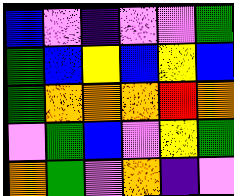[["blue", "violet", "indigo", "violet", "violet", "green"], ["green", "blue", "yellow", "blue", "yellow", "blue"], ["green", "orange", "orange", "orange", "red", "orange"], ["violet", "green", "blue", "violet", "yellow", "green"], ["orange", "green", "violet", "orange", "indigo", "violet"]]